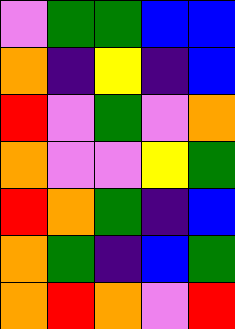[["violet", "green", "green", "blue", "blue"], ["orange", "indigo", "yellow", "indigo", "blue"], ["red", "violet", "green", "violet", "orange"], ["orange", "violet", "violet", "yellow", "green"], ["red", "orange", "green", "indigo", "blue"], ["orange", "green", "indigo", "blue", "green"], ["orange", "red", "orange", "violet", "red"]]